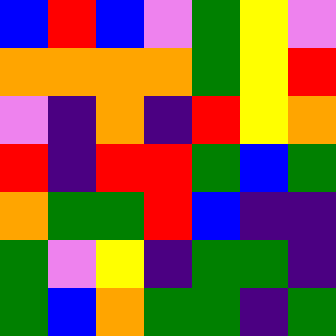[["blue", "red", "blue", "violet", "green", "yellow", "violet"], ["orange", "orange", "orange", "orange", "green", "yellow", "red"], ["violet", "indigo", "orange", "indigo", "red", "yellow", "orange"], ["red", "indigo", "red", "red", "green", "blue", "green"], ["orange", "green", "green", "red", "blue", "indigo", "indigo"], ["green", "violet", "yellow", "indigo", "green", "green", "indigo"], ["green", "blue", "orange", "green", "green", "indigo", "green"]]